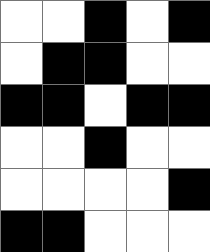[["white", "white", "black", "white", "black"], ["white", "black", "black", "white", "white"], ["black", "black", "white", "black", "black"], ["white", "white", "black", "white", "white"], ["white", "white", "white", "white", "black"], ["black", "black", "white", "white", "white"]]